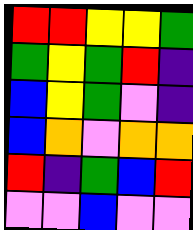[["red", "red", "yellow", "yellow", "green"], ["green", "yellow", "green", "red", "indigo"], ["blue", "yellow", "green", "violet", "indigo"], ["blue", "orange", "violet", "orange", "orange"], ["red", "indigo", "green", "blue", "red"], ["violet", "violet", "blue", "violet", "violet"]]